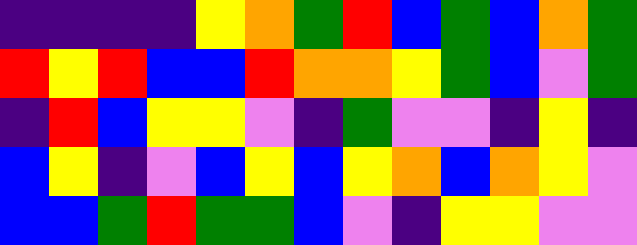[["indigo", "indigo", "indigo", "indigo", "yellow", "orange", "green", "red", "blue", "green", "blue", "orange", "green"], ["red", "yellow", "red", "blue", "blue", "red", "orange", "orange", "yellow", "green", "blue", "violet", "green"], ["indigo", "red", "blue", "yellow", "yellow", "violet", "indigo", "green", "violet", "violet", "indigo", "yellow", "indigo"], ["blue", "yellow", "indigo", "violet", "blue", "yellow", "blue", "yellow", "orange", "blue", "orange", "yellow", "violet"], ["blue", "blue", "green", "red", "green", "green", "blue", "violet", "indigo", "yellow", "yellow", "violet", "violet"]]